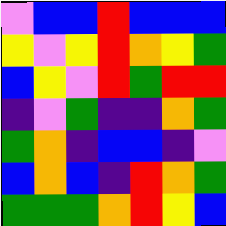[["violet", "blue", "blue", "red", "blue", "blue", "blue"], ["yellow", "violet", "yellow", "red", "orange", "yellow", "green"], ["blue", "yellow", "violet", "red", "green", "red", "red"], ["indigo", "violet", "green", "indigo", "indigo", "orange", "green"], ["green", "orange", "indigo", "blue", "blue", "indigo", "violet"], ["blue", "orange", "blue", "indigo", "red", "orange", "green"], ["green", "green", "green", "orange", "red", "yellow", "blue"]]